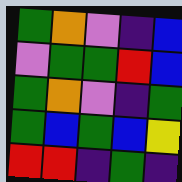[["green", "orange", "violet", "indigo", "blue"], ["violet", "green", "green", "red", "blue"], ["green", "orange", "violet", "indigo", "green"], ["green", "blue", "green", "blue", "yellow"], ["red", "red", "indigo", "green", "indigo"]]